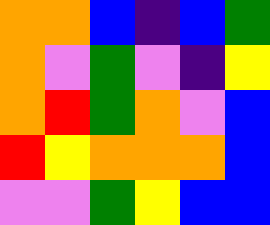[["orange", "orange", "blue", "indigo", "blue", "green"], ["orange", "violet", "green", "violet", "indigo", "yellow"], ["orange", "red", "green", "orange", "violet", "blue"], ["red", "yellow", "orange", "orange", "orange", "blue"], ["violet", "violet", "green", "yellow", "blue", "blue"]]